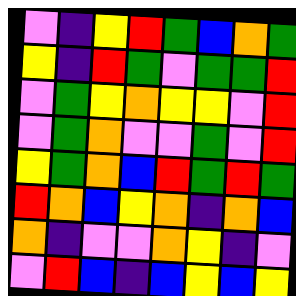[["violet", "indigo", "yellow", "red", "green", "blue", "orange", "green"], ["yellow", "indigo", "red", "green", "violet", "green", "green", "red"], ["violet", "green", "yellow", "orange", "yellow", "yellow", "violet", "red"], ["violet", "green", "orange", "violet", "violet", "green", "violet", "red"], ["yellow", "green", "orange", "blue", "red", "green", "red", "green"], ["red", "orange", "blue", "yellow", "orange", "indigo", "orange", "blue"], ["orange", "indigo", "violet", "violet", "orange", "yellow", "indigo", "violet"], ["violet", "red", "blue", "indigo", "blue", "yellow", "blue", "yellow"]]